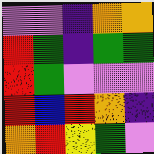[["violet", "violet", "indigo", "orange", "orange"], ["red", "green", "indigo", "green", "green"], ["red", "green", "violet", "violet", "violet"], ["red", "blue", "red", "orange", "indigo"], ["orange", "red", "yellow", "green", "violet"]]